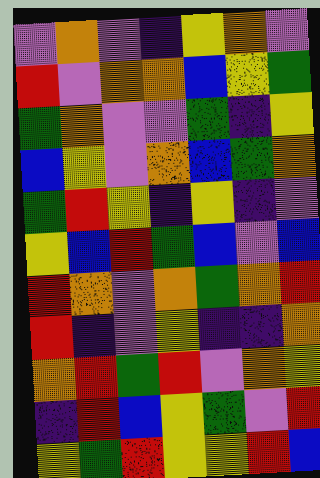[["violet", "orange", "violet", "indigo", "yellow", "orange", "violet"], ["red", "violet", "orange", "orange", "blue", "yellow", "green"], ["green", "orange", "violet", "violet", "green", "indigo", "yellow"], ["blue", "yellow", "violet", "orange", "blue", "green", "orange"], ["green", "red", "yellow", "indigo", "yellow", "indigo", "violet"], ["yellow", "blue", "red", "green", "blue", "violet", "blue"], ["red", "orange", "violet", "orange", "green", "orange", "red"], ["red", "indigo", "violet", "yellow", "indigo", "indigo", "orange"], ["orange", "red", "green", "red", "violet", "orange", "yellow"], ["indigo", "red", "blue", "yellow", "green", "violet", "red"], ["yellow", "green", "red", "yellow", "yellow", "red", "blue"]]